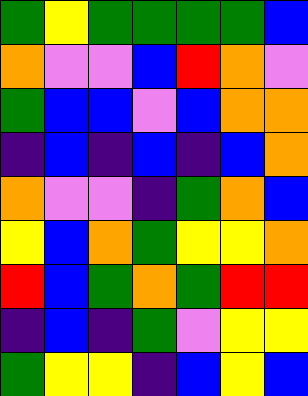[["green", "yellow", "green", "green", "green", "green", "blue"], ["orange", "violet", "violet", "blue", "red", "orange", "violet"], ["green", "blue", "blue", "violet", "blue", "orange", "orange"], ["indigo", "blue", "indigo", "blue", "indigo", "blue", "orange"], ["orange", "violet", "violet", "indigo", "green", "orange", "blue"], ["yellow", "blue", "orange", "green", "yellow", "yellow", "orange"], ["red", "blue", "green", "orange", "green", "red", "red"], ["indigo", "blue", "indigo", "green", "violet", "yellow", "yellow"], ["green", "yellow", "yellow", "indigo", "blue", "yellow", "blue"]]